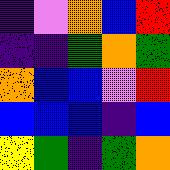[["indigo", "violet", "orange", "blue", "red"], ["indigo", "indigo", "green", "orange", "green"], ["orange", "blue", "blue", "violet", "red"], ["blue", "blue", "blue", "indigo", "blue"], ["yellow", "green", "indigo", "green", "orange"]]